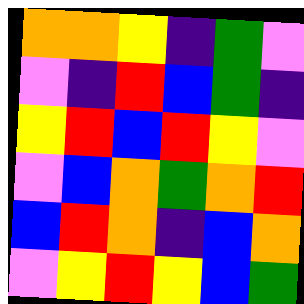[["orange", "orange", "yellow", "indigo", "green", "violet"], ["violet", "indigo", "red", "blue", "green", "indigo"], ["yellow", "red", "blue", "red", "yellow", "violet"], ["violet", "blue", "orange", "green", "orange", "red"], ["blue", "red", "orange", "indigo", "blue", "orange"], ["violet", "yellow", "red", "yellow", "blue", "green"]]